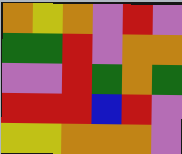[["orange", "yellow", "orange", "violet", "red", "violet"], ["green", "green", "red", "violet", "orange", "orange"], ["violet", "violet", "red", "green", "orange", "green"], ["red", "red", "red", "blue", "red", "violet"], ["yellow", "yellow", "orange", "orange", "orange", "violet"]]